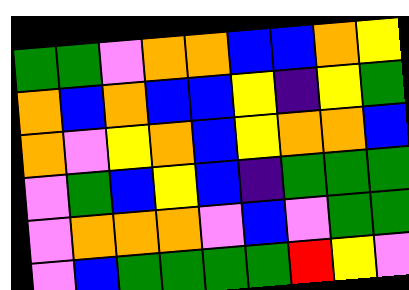[["green", "green", "violet", "orange", "orange", "blue", "blue", "orange", "yellow"], ["orange", "blue", "orange", "blue", "blue", "yellow", "indigo", "yellow", "green"], ["orange", "violet", "yellow", "orange", "blue", "yellow", "orange", "orange", "blue"], ["violet", "green", "blue", "yellow", "blue", "indigo", "green", "green", "green"], ["violet", "orange", "orange", "orange", "violet", "blue", "violet", "green", "green"], ["violet", "blue", "green", "green", "green", "green", "red", "yellow", "violet"]]